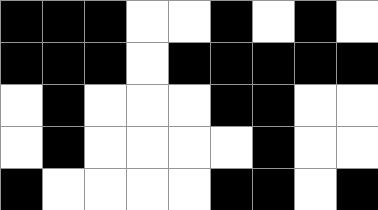[["black", "black", "black", "white", "white", "black", "white", "black", "white"], ["black", "black", "black", "white", "black", "black", "black", "black", "black"], ["white", "black", "white", "white", "white", "black", "black", "white", "white"], ["white", "black", "white", "white", "white", "white", "black", "white", "white"], ["black", "white", "white", "white", "white", "black", "black", "white", "black"]]